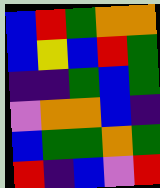[["blue", "red", "green", "orange", "orange"], ["blue", "yellow", "blue", "red", "green"], ["indigo", "indigo", "green", "blue", "green"], ["violet", "orange", "orange", "blue", "indigo"], ["blue", "green", "green", "orange", "green"], ["red", "indigo", "blue", "violet", "red"]]